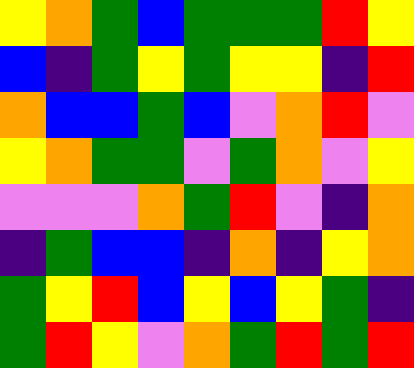[["yellow", "orange", "green", "blue", "green", "green", "green", "red", "yellow"], ["blue", "indigo", "green", "yellow", "green", "yellow", "yellow", "indigo", "red"], ["orange", "blue", "blue", "green", "blue", "violet", "orange", "red", "violet"], ["yellow", "orange", "green", "green", "violet", "green", "orange", "violet", "yellow"], ["violet", "violet", "violet", "orange", "green", "red", "violet", "indigo", "orange"], ["indigo", "green", "blue", "blue", "indigo", "orange", "indigo", "yellow", "orange"], ["green", "yellow", "red", "blue", "yellow", "blue", "yellow", "green", "indigo"], ["green", "red", "yellow", "violet", "orange", "green", "red", "green", "red"]]